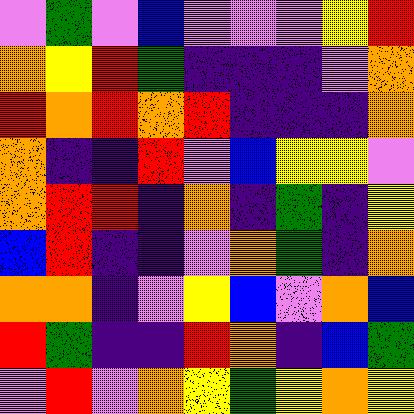[["violet", "green", "violet", "blue", "violet", "violet", "violet", "yellow", "red"], ["orange", "yellow", "red", "green", "indigo", "indigo", "indigo", "violet", "orange"], ["red", "orange", "red", "orange", "red", "indigo", "indigo", "indigo", "orange"], ["orange", "indigo", "indigo", "red", "violet", "blue", "yellow", "yellow", "violet"], ["orange", "red", "red", "indigo", "orange", "indigo", "green", "indigo", "yellow"], ["blue", "red", "indigo", "indigo", "violet", "orange", "green", "indigo", "orange"], ["orange", "orange", "indigo", "violet", "yellow", "blue", "violet", "orange", "blue"], ["red", "green", "indigo", "indigo", "red", "orange", "indigo", "blue", "green"], ["violet", "red", "violet", "orange", "yellow", "green", "yellow", "orange", "yellow"]]